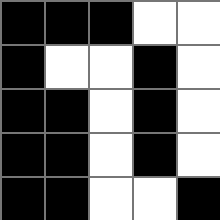[["black", "black", "black", "white", "white"], ["black", "white", "white", "black", "white"], ["black", "black", "white", "black", "white"], ["black", "black", "white", "black", "white"], ["black", "black", "white", "white", "black"]]